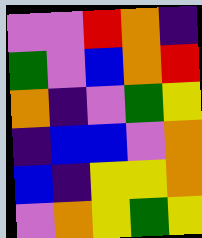[["violet", "violet", "red", "orange", "indigo"], ["green", "violet", "blue", "orange", "red"], ["orange", "indigo", "violet", "green", "yellow"], ["indigo", "blue", "blue", "violet", "orange"], ["blue", "indigo", "yellow", "yellow", "orange"], ["violet", "orange", "yellow", "green", "yellow"]]